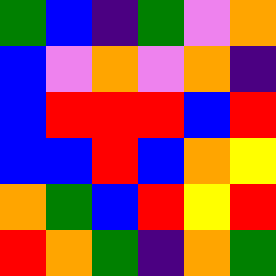[["green", "blue", "indigo", "green", "violet", "orange"], ["blue", "violet", "orange", "violet", "orange", "indigo"], ["blue", "red", "red", "red", "blue", "red"], ["blue", "blue", "red", "blue", "orange", "yellow"], ["orange", "green", "blue", "red", "yellow", "red"], ["red", "orange", "green", "indigo", "orange", "green"]]